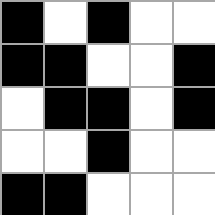[["black", "white", "black", "white", "white"], ["black", "black", "white", "white", "black"], ["white", "black", "black", "white", "black"], ["white", "white", "black", "white", "white"], ["black", "black", "white", "white", "white"]]